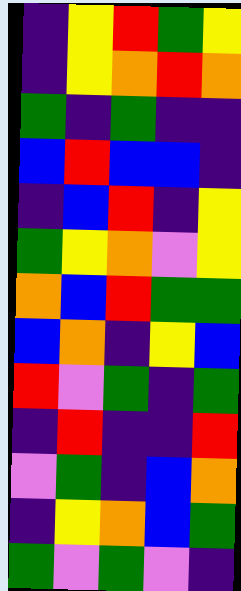[["indigo", "yellow", "red", "green", "yellow"], ["indigo", "yellow", "orange", "red", "orange"], ["green", "indigo", "green", "indigo", "indigo"], ["blue", "red", "blue", "blue", "indigo"], ["indigo", "blue", "red", "indigo", "yellow"], ["green", "yellow", "orange", "violet", "yellow"], ["orange", "blue", "red", "green", "green"], ["blue", "orange", "indigo", "yellow", "blue"], ["red", "violet", "green", "indigo", "green"], ["indigo", "red", "indigo", "indigo", "red"], ["violet", "green", "indigo", "blue", "orange"], ["indigo", "yellow", "orange", "blue", "green"], ["green", "violet", "green", "violet", "indigo"]]